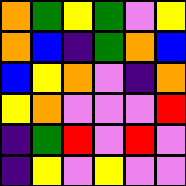[["orange", "green", "yellow", "green", "violet", "yellow"], ["orange", "blue", "indigo", "green", "orange", "blue"], ["blue", "yellow", "orange", "violet", "indigo", "orange"], ["yellow", "orange", "violet", "violet", "violet", "red"], ["indigo", "green", "red", "violet", "red", "violet"], ["indigo", "yellow", "violet", "yellow", "violet", "violet"]]